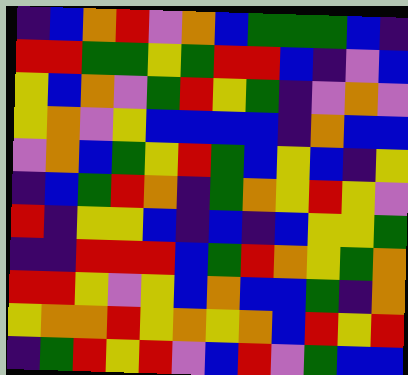[["indigo", "blue", "orange", "red", "violet", "orange", "blue", "green", "green", "green", "blue", "indigo"], ["red", "red", "green", "green", "yellow", "green", "red", "red", "blue", "indigo", "violet", "blue"], ["yellow", "blue", "orange", "violet", "green", "red", "yellow", "green", "indigo", "violet", "orange", "violet"], ["yellow", "orange", "violet", "yellow", "blue", "blue", "blue", "blue", "indigo", "orange", "blue", "blue"], ["violet", "orange", "blue", "green", "yellow", "red", "green", "blue", "yellow", "blue", "indigo", "yellow"], ["indigo", "blue", "green", "red", "orange", "indigo", "green", "orange", "yellow", "red", "yellow", "violet"], ["red", "indigo", "yellow", "yellow", "blue", "indigo", "blue", "indigo", "blue", "yellow", "yellow", "green"], ["indigo", "indigo", "red", "red", "red", "blue", "green", "red", "orange", "yellow", "green", "orange"], ["red", "red", "yellow", "violet", "yellow", "blue", "orange", "blue", "blue", "green", "indigo", "orange"], ["yellow", "orange", "orange", "red", "yellow", "orange", "yellow", "orange", "blue", "red", "yellow", "red"], ["indigo", "green", "red", "yellow", "red", "violet", "blue", "red", "violet", "green", "blue", "blue"]]